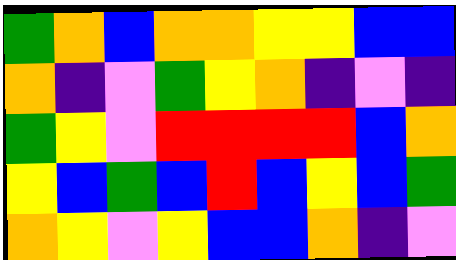[["green", "orange", "blue", "orange", "orange", "yellow", "yellow", "blue", "blue"], ["orange", "indigo", "violet", "green", "yellow", "orange", "indigo", "violet", "indigo"], ["green", "yellow", "violet", "red", "red", "red", "red", "blue", "orange"], ["yellow", "blue", "green", "blue", "red", "blue", "yellow", "blue", "green"], ["orange", "yellow", "violet", "yellow", "blue", "blue", "orange", "indigo", "violet"]]